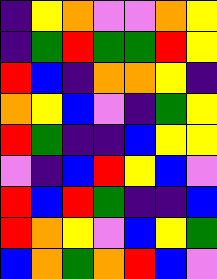[["indigo", "yellow", "orange", "violet", "violet", "orange", "yellow"], ["indigo", "green", "red", "green", "green", "red", "yellow"], ["red", "blue", "indigo", "orange", "orange", "yellow", "indigo"], ["orange", "yellow", "blue", "violet", "indigo", "green", "yellow"], ["red", "green", "indigo", "indigo", "blue", "yellow", "yellow"], ["violet", "indigo", "blue", "red", "yellow", "blue", "violet"], ["red", "blue", "red", "green", "indigo", "indigo", "blue"], ["red", "orange", "yellow", "violet", "blue", "yellow", "green"], ["blue", "orange", "green", "orange", "red", "blue", "violet"]]